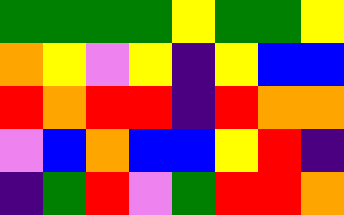[["green", "green", "green", "green", "yellow", "green", "green", "yellow"], ["orange", "yellow", "violet", "yellow", "indigo", "yellow", "blue", "blue"], ["red", "orange", "red", "red", "indigo", "red", "orange", "orange"], ["violet", "blue", "orange", "blue", "blue", "yellow", "red", "indigo"], ["indigo", "green", "red", "violet", "green", "red", "red", "orange"]]